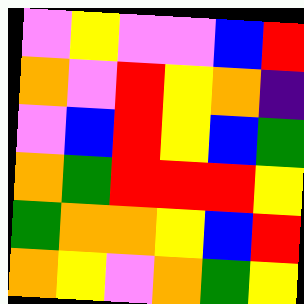[["violet", "yellow", "violet", "violet", "blue", "red"], ["orange", "violet", "red", "yellow", "orange", "indigo"], ["violet", "blue", "red", "yellow", "blue", "green"], ["orange", "green", "red", "red", "red", "yellow"], ["green", "orange", "orange", "yellow", "blue", "red"], ["orange", "yellow", "violet", "orange", "green", "yellow"]]